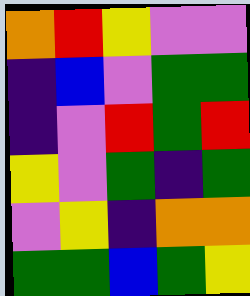[["orange", "red", "yellow", "violet", "violet"], ["indigo", "blue", "violet", "green", "green"], ["indigo", "violet", "red", "green", "red"], ["yellow", "violet", "green", "indigo", "green"], ["violet", "yellow", "indigo", "orange", "orange"], ["green", "green", "blue", "green", "yellow"]]